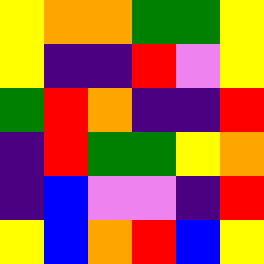[["yellow", "orange", "orange", "green", "green", "yellow"], ["yellow", "indigo", "indigo", "red", "violet", "yellow"], ["green", "red", "orange", "indigo", "indigo", "red"], ["indigo", "red", "green", "green", "yellow", "orange"], ["indigo", "blue", "violet", "violet", "indigo", "red"], ["yellow", "blue", "orange", "red", "blue", "yellow"]]